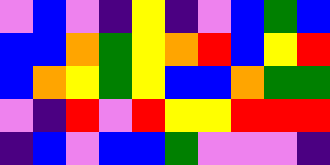[["violet", "blue", "violet", "indigo", "yellow", "indigo", "violet", "blue", "green", "blue"], ["blue", "blue", "orange", "green", "yellow", "orange", "red", "blue", "yellow", "red"], ["blue", "orange", "yellow", "green", "yellow", "blue", "blue", "orange", "green", "green"], ["violet", "indigo", "red", "violet", "red", "yellow", "yellow", "red", "red", "red"], ["indigo", "blue", "violet", "blue", "blue", "green", "violet", "violet", "violet", "indigo"]]